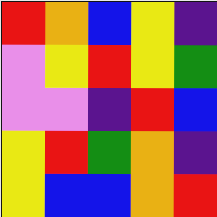[["red", "orange", "blue", "yellow", "indigo"], ["violet", "yellow", "red", "yellow", "green"], ["violet", "violet", "indigo", "red", "blue"], ["yellow", "red", "green", "orange", "indigo"], ["yellow", "blue", "blue", "orange", "red"]]